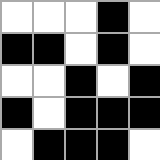[["white", "white", "white", "black", "white"], ["black", "black", "white", "black", "white"], ["white", "white", "black", "white", "black"], ["black", "white", "black", "black", "black"], ["white", "black", "black", "black", "white"]]